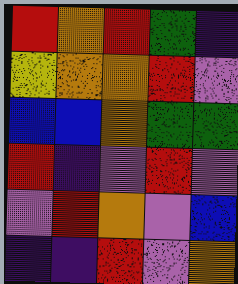[["red", "orange", "red", "green", "indigo"], ["yellow", "orange", "orange", "red", "violet"], ["blue", "blue", "orange", "green", "green"], ["red", "indigo", "violet", "red", "violet"], ["violet", "red", "orange", "violet", "blue"], ["indigo", "indigo", "red", "violet", "orange"]]